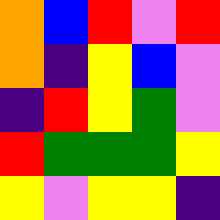[["orange", "blue", "red", "violet", "red"], ["orange", "indigo", "yellow", "blue", "violet"], ["indigo", "red", "yellow", "green", "violet"], ["red", "green", "green", "green", "yellow"], ["yellow", "violet", "yellow", "yellow", "indigo"]]